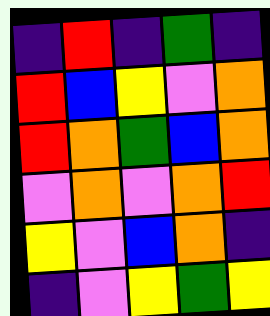[["indigo", "red", "indigo", "green", "indigo"], ["red", "blue", "yellow", "violet", "orange"], ["red", "orange", "green", "blue", "orange"], ["violet", "orange", "violet", "orange", "red"], ["yellow", "violet", "blue", "orange", "indigo"], ["indigo", "violet", "yellow", "green", "yellow"]]